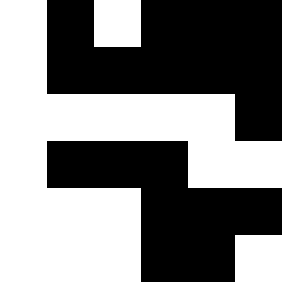[["white", "black", "white", "black", "black", "black"], ["white", "black", "black", "black", "black", "black"], ["white", "white", "white", "white", "white", "black"], ["white", "black", "black", "black", "white", "white"], ["white", "white", "white", "black", "black", "black"], ["white", "white", "white", "black", "black", "white"]]